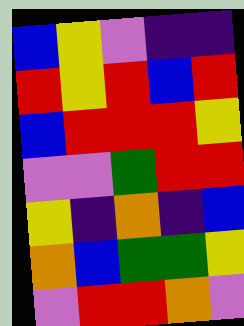[["blue", "yellow", "violet", "indigo", "indigo"], ["red", "yellow", "red", "blue", "red"], ["blue", "red", "red", "red", "yellow"], ["violet", "violet", "green", "red", "red"], ["yellow", "indigo", "orange", "indigo", "blue"], ["orange", "blue", "green", "green", "yellow"], ["violet", "red", "red", "orange", "violet"]]